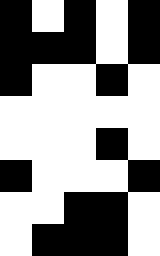[["black", "white", "black", "white", "black"], ["black", "black", "black", "white", "black"], ["black", "white", "white", "black", "white"], ["white", "white", "white", "white", "white"], ["white", "white", "white", "black", "white"], ["black", "white", "white", "white", "black"], ["white", "white", "black", "black", "white"], ["white", "black", "black", "black", "white"]]